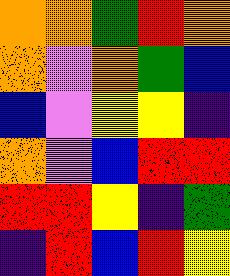[["orange", "orange", "green", "red", "orange"], ["orange", "violet", "orange", "green", "blue"], ["blue", "violet", "yellow", "yellow", "indigo"], ["orange", "violet", "blue", "red", "red"], ["red", "red", "yellow", "indigo", "green"], ["indigo", "red", "blue", "red", "yellow"]]